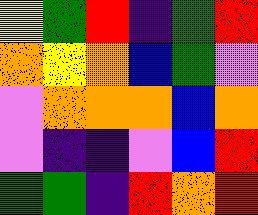[["yellow", "green", "red", "indigo", "green", "red"], ["orange", "yellow", "orange", "blue", "green", "violet"], ["violet", "orange", "orange", "orange", "blue", "orange"], ["violet", "indigo", "indigo", "violet", "blue", "red"], ["green", "green", "indigo", "red", "orange", "red"]]